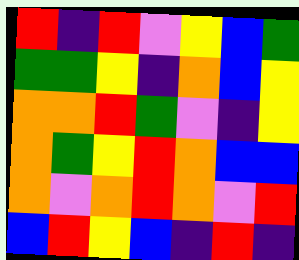[["red", "indigo", "red", "violet", "yellow", "blue", "green"], ["green", "green", "yellow", "indigo", "orange", "blue", "yellow"], ["orange", "orange", "red", "green", "violet", "indigo", "yellow"], ["orange", "green", "yellow", "red", "orange", "blue", "blue"], ["orange", "violet", "orange", "red", "orange", "violet", "red"], ["blue", "red", "yellow", "blue", "indigo", "red", "indigo"]]